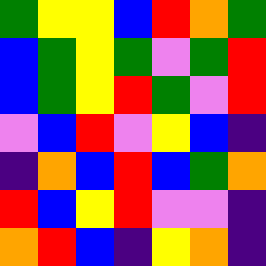[["green", "yellow", "yellow", "blue", "red", "orange", "green"], ["blue", "green", "yellow", "green", "violet", "green", "red"], ["blue", "green", "yellow", "red", "green", "violet", "red"], ["violet", "blue", "red", "violet", "yellow", "blue", "indigo"], ["indigo", "orange", "blue", "red", "blue", "green", "orange"], ["red", "blue", "yellow", "red", "violet", "violet", "indigo"], ["orange", "red", "blue", "indigo", "yellow", "orange", "indigo"]]